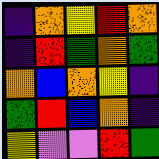[["indigo", "orange", "yellow", "red", "orange"], ["indigo", "red", "green", "orange", "green"], ["orange", "blue", "orange", "yellow", "indigo"], ["green", "red", "blue", "orange", "indigo"], ["yellow", "violet", "violet", "red", "green"]]